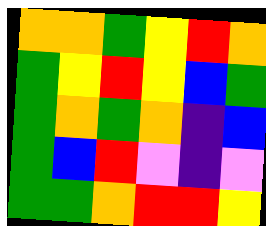[["orange", "orange", "green", "yellow", "red", "orange"], ["green", "yellow", "red", "yellow", "blue", "green"], ["green", "orange", "green", "orange", "indigo", "blue"], ["green", "blue", "red", "violet", "indigo", "violet"], ["green", "green", "orange", "red", "red", "yellow"]]